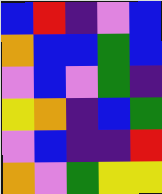[["blue", "red", "indigo", "violet", "blue"], ["orange", "blue", "blue", "green", "blue"], ["violet", "blue", "violet", "green", "indigo"], ["yellow", "orange", "indigo", "blue", "green"], ["violet", "blue", "indigo", "indigo", "red"], ["orange", "violet", "green", "yellow", "yellow"]]